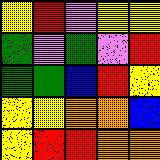[["yellow", "red", "violet", "yellow", "yellow"], ["green", "violet", "green", "violet", "red"], ["green", "green", "blue", "red", "yellow"], ["yellow", "yellow", "orange", "orange", "blue"], ["yellow", "red", "red", "orange", "orange"]]